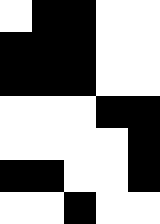[["white", "black", "black", "white", "white"], ["black", "black", "black", "white", "white"], ["black", "black", "black", "white", "white"], ["white", "white", "white", "black", "black"], ["white", "white", "white", "white", "black"], ["black", "black", "white", "white", "black"], ["white", "white", "black", "white", "white"]]